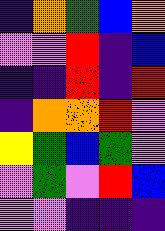[["indigo", "orange", "green", "blue", "orange"], ["violet", "violet", "red", "indigo", "blue"], ["indigo", "indigo", "red", "indigo", "red"], ["indigo", "orange", "orange", "red", "violet"], ["yellow", "green", "blue", "green", "violet"], ["violet", "green", "violet", "red", "blue"], ["violet", "violet", "indigo", "indigo", "indigo"]]